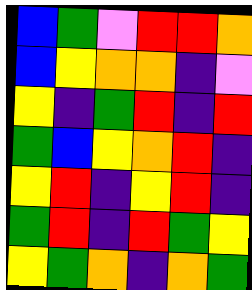[["blue", "green", "violet", "red", "red", "orange"], ["blue", "yellow", "orange", "orange", "indigo", "violet"], ["yellow", "indigo", "green", "red", "indigo", "red"], ["green", "blue", "yellow", "orange", "red", "indigo"], ["yellow", "red", "indigo", "yellow", "red", "indigo"], ["green", "red", "indigo", "red", "green", "yellow"], ["yellow", "green", "orange", "indigo", "orange", "green"]]